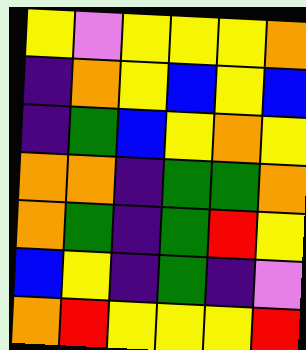[["yellow", "violet", "yellow", "yellow", "yellow", "orange"], ["indigo", "orange", "yellow", "blue", "yellow", "blue"], ["indigo", "green", "blue", "yellow", "orange", "yellow"], ["orange", "orange", "indigo", "green", "green", "orange"], ["orange", "green", "indigo", "green", "red", "yellow"], ["blue", "yellow", "indigo", "green", "indigo", "violet"], ["orange", "red", "yellow", "yellow", "yellow", "red"]]